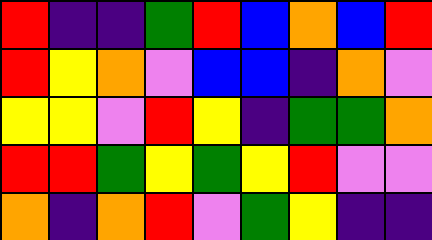[["red", "indigo", "indigo", "green", "red", "blue", "orange", "blue", "red"], ["red", "yellow", "orange", "violet", "blue", "blue", "indigo", "orange", "violet"], ["yellow", "yellow", "violet", "red", "yellow", "indigo", "green", "green", "orange"], ["red", "red", "green", "yellow", "green", "yellow", "red", "violet", "violet"], ["orange", "indigo", "orange", "red", "violet", "green", "yellow", "indigo", "indigo"]]